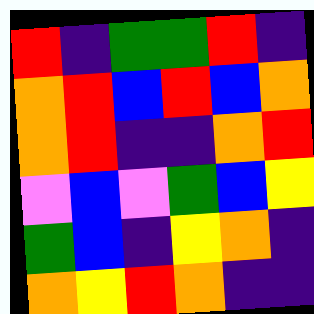[["red", "indigo", "green", "green", "red", "indigo"], ["orange", "red", "blue", "red", "blue", "orange"], ["orange", "red", "indigo", "indigo", "orange", "red"], ["violet", "blue", "violet", "green", "blue", "yellow"], ["green", "blue", "indigo", "yellow", "orange", "indigo"], ["orange", "yellow", "red", "orange", "indigo", "indigo"]]